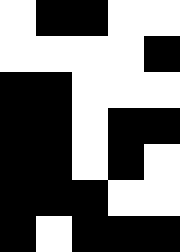[["white", "black", "black", "white", "white"], ["white", "white", "white", "white", "black"], ["black", "black", "white", "white", "white"], ["black", "black", "white", "black", "black"], ["black", "black", "white", "black", "white"], ["black", "black", "black", "white", "white"], ["black", "white", "black", "black", "black"]]